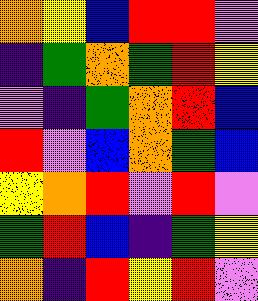[["orange", "yellow", "blue", "red", "red", "violet"], ["indigo", "green", "orange", "green", "red", "yellow"], ["violet", "indigo", "green", "orange", "red", "blue"], ["red", "violet", "blue", "orange", "green", "blue"], ["yellow", "orange", "red", "violet", "red", "violet"], ["green", "red", "blue", "indigo", "green", "yellow"], ["orange", "indigo", "red", "yellow", "red", "violet"]]